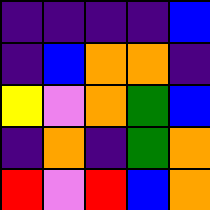[["indigo", "indigo", "indigo", "indigo", "blue"], ["indigo", "blue", "orange", "orange", "indigo"], ["yellow", "violet", "orange", "green", "blue"], ["indigo", "orange", "indigo", "green", "orange"], ["red", "violet", "red", "blue", "orange"]]